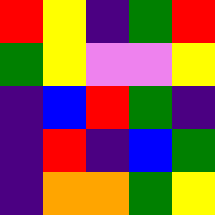[["red", "yellow", "indigo", "green", "red"], ["green", "yellow", "violet", "violet", "yellow"], ["indigo", "blue", "red", "green", "indigo"], ["indigo", "red", "indigo", "blue", "green"], ["indigo", "orange", "orange", "green", "yellow"]]